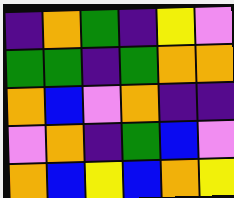[["indigo", "orange", "green", "indigo", "yellow", "violet"], ["green", "green", "indigo", "green", "orange", "orange"], ["orange", "blue", "violet", "orange", "indigo", "indigo"], ["violet", "orange", "indigo", "green", "blue", "violet"], ["orange", "blue", "yellow", "blue", "orange", "yellow"]]